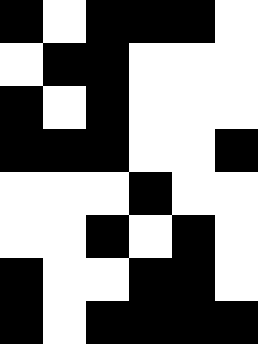[["black", "white", "black", "black", "black", "white"], ["white", "black", "black", "white", "white", "white"], ["black", "white", "black", "white", "white", "white"], ["black", "black", "black", "white", "white", "black"], ["white", "white", "white", "black", "white", "white"], ["white", "white", "black", "white", "black", "white"], ["black", "white", "white", "black", "black", "white"], ["black", "white", "black", "black", "black", "black"]]